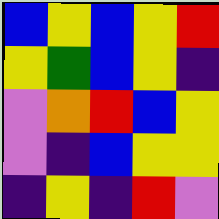[["blue", "yellow", "blue", "yellow", "red"], ["yellow", "green", "blue", "yellow", "indigo"], ["violet", "orange", "red", "blue", "yellow"], ["violet", "indigo", "blue", "yellow", "yellow"], ["indigo", "yellow", "indigo", "red", "violet"]]